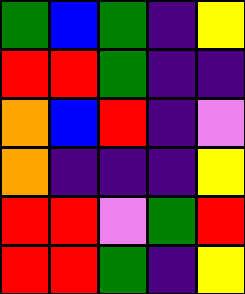[["green", "blue", "green", "indigo", "yellow"], ["red", "red", "green", "indigo", "indigo"], ["orange", "blue", "red", "indigo", "violet"], ["orange", "indigo", "indigo", "indigo", "yellow"], ["red", "red", "violet", "green", "red"], ["red", "red", "green", "indigo", "yellow"]]